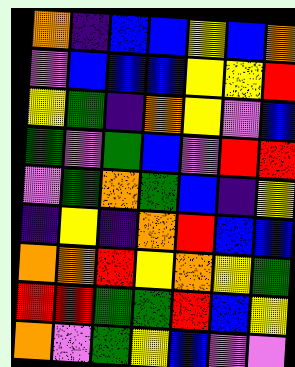[["orange", "indigo", "blue", "blue", "yellow", "blue", "orange"], ["violet", "blue", "blue", "blue", "yellow", "yellow", "red"], ["yellow", "green", "indigo", "orange", "yellow", "violet", "blue"], ["green", "violet", "green", "blue", "violet", "red", "red"], ["violet", "green", "orange", "green", "blue", "indigo", "yellow"], ["indigo", "yellow", "indigo", "orange", "red", "blue", "blue"], ["orange", "orange", "red", "yellow", "orange", "yellow", "green"], ["red", "red", "green", "green", "red", "blue", "yellow"], ["orange", "violet", "green", "yellow", "blue", "violet", "violet"]]